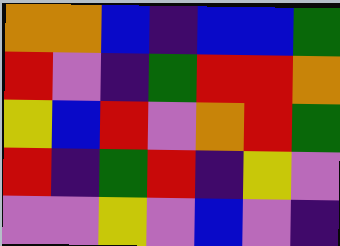[["orange", "orange", "blue", "indigo", "blue", "blue", "green"], ["red", "violet", "indigo", "green", "red", "red", "orange"], ["yellow", "blue", "red", "violet", "orange", "red", "green"], ["red", "indigo", "green", "red", "indigo", "yellow", "violet"], ["violet", "violet", "yellow", "violet", "blue", "violet", "indigo"]]